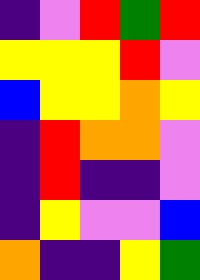[["indigo", "violet", "red", "green", "red"], ["yellow", "yellow", "yellow", "red", "violet"], ["blue", "yellow", "yellow", "orange", "yellow"], ["indigo", "red", "orange", "orange", "violet"], ["indigo", "red", "indigo", "indigo", "violet"], ["indigo", "yellow", "violet", "violet", "blue"], ["orange", "indigo", "indigo", "yellow", "green"]]